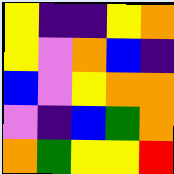[["yellow", "indigo", "indigo", "yellow", "orange"], ["yellow", "violet", "orange", "blue", "indigo"], ["blue", "violet", "yellow", "orange", "orange"], ["violet", "indigo", "blue", "green", "orange"], ["orange", "green", "yellow", "yellow", "red"]]